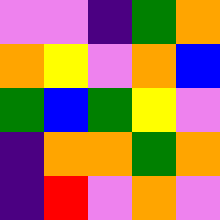[["violet", "violet", "indigo", "green", "orange"], ["orange", "yellow", "violet", "orange", "blue"], ["green", "blue", "green", "yellow", "violet"], ["indigo", "orange", "orange", "green", "orange"], ["indigo", "red", "violet", "orange", "violet"]]